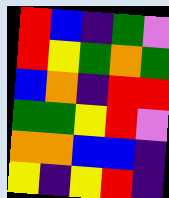[["red", "blue", "indigo", "green", "violet"], ["red", "yellow", "green", "orange", "green"], ["blue", "orange", "indigo", "red", "red"], ["green", "green", "yellow", "red", "violet"], ["orange", "orange", "blue", "blue", "indigo"], ["yellow", "indigo", "yellow", "red", "indigo"]]